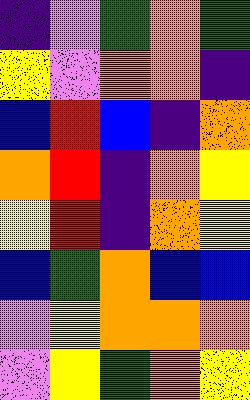[["indigo", "violet", "green", "orange", "green"], ["yellow", "violet", "orange", "orange", "indigo"], ["blue", "red", "blue", "indigo", "orange"], ["orange", "red", "indigo", "orange", "yellow"], ["yellow", "red", "indigo", "orange", "yellow"], ["blue", "green", "orange", "blue", "blue"], ["violet", "yellow", "orange", "orange", "orange"], ["violet", "yellow", "green", "orange", "yellow"]]